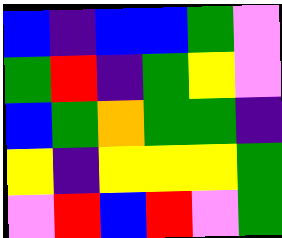[["blue", "indigo", "blue", "blue", "green", "violet"], ["green", "red", "indigo", "green", "yellow", "violet"], ["blue", "green", "orange", "green", "green", "indigo"], ["yellow", "indigo", "yellow", "yellow", "yellow", "green"], ["violet", "red", "blue", "red", "violet", "green"]]